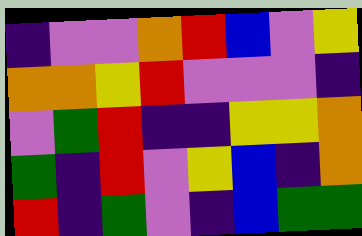[["indigo", "violet", "violet", "orange", "red", "blue", "violet", "yellow"], ["orange", "orange", "yellow", "red", "violet", "violet", "violet", "indigo"], ["violet", "green", "red", "indigo", "indigo", "yellow", "yellow", "orange"], ["green", "indigo", "red", "violet", "yellow", "blue", "indigo", "orange"], ["red", "indigo", "green", "violet", "indigo", "blue", "green", "green"]]